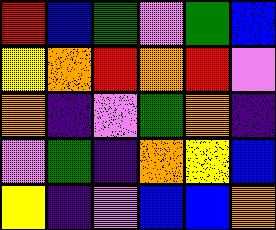[["red", "blue", "green", "violet", "green", "blue"], ["yellow", "orange", "red", "orange", "red", "violet"], ["orange", "indigo", "violet", "green", "orange", "indigo"], ["violet", "green", "indigo", "orange", "yellow", "blue"], ["yellow", "indigo", "violet", "blue", "blue", "orange"]]